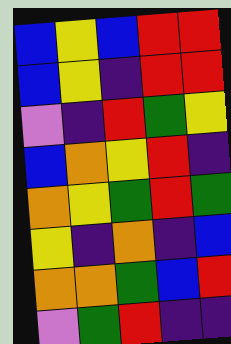[["blue", "yellow", "blue", "red", "red"], ["blue", "yellow", "indigo", "red", "red"], ["violet", "indigo", "red", "green", "yellow"], ["blue", "orange", "yellow", "red", "indigo"], ["orange", "yellow", "green", "red", "green"], ["yellow", "indigo", "orange", "indigo", "blue"], ["orange", "orange", "green", "blue", "red"], ["violet", "green", "red", "indigo", "indigo"]]